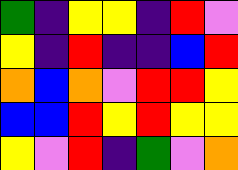[["green", "indigo", "yellow", "yellow", "indigo", "red", "violet"], ["yellow", "indigo", "red", "indigo", "indigo", "blue", "red"], ["orange", "blue", "orange", "violet", "red", "red", "yellow"], ["blue", "blue", "red", "yellow", "red", "yellow", "yellow"], ["yellow", "violet", "red", "indigo", "green", "violet", "orange"]]